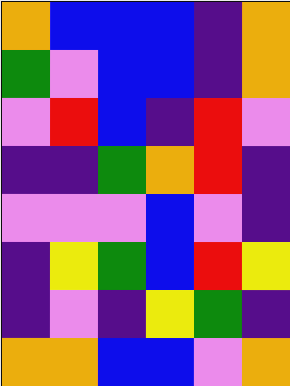[["orange", "blue", "blue", "blue", "indigo", "orange"], ["green", "violet", "blue", "blue", "indigo", "orange"], ["violet", "red", "blue", "indigo", "red", "violet"], ["indigo", "indigo", "green", "orange", "red", "indigo"], ["violet", "violet", "violet", "blue", "violet", "indigo"], ["indigo", "yellow", "green", "blue", "red", "yellow"], ["indigo", "violet", "indigo", "yellow", "green", "indigo"], ["orange", "orange", "blue", "blue", "violet", "orange"]]